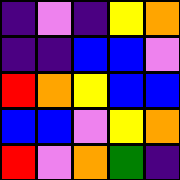[["indigo", "violet", "indigo", "yellow", "orange"], ["indigo", "indigo", "blue", "blue", "violet"], ["red", "orange", "yellow", "blue", "blue"], ["blue", "blue", "violet", "yellow", "orange"], ["red", "violet", "orange", "green", "indigo"]]